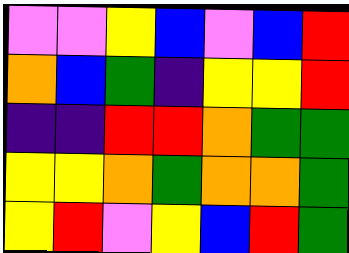[["violet", "violet", "yellow", "blue", "violet", "blue", "red"], ["orange", "blue", "green", "indigo", "yellow", "yellow", "red"], ["indigo", "indigo", "red", "red", "orange", "green", "green"], ["yellow", "yellow", "orange", "green", "orange", "orange", "green"], ["yellow", "red", "violet", "yellow", "blue", "red", "green"]]